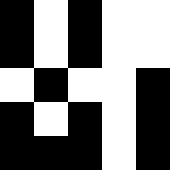[["black", "white", "black", "white", "white"], ["black", "white", "black", "white", "white"], ["white", "black", "white", "white", "black"], ["black", "white", "black", "white", "black"], ["black", "black", "black", "white", "black"]]